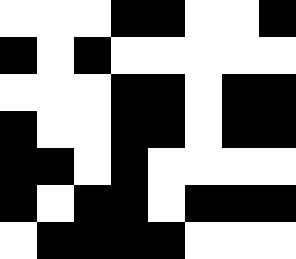[["white", "white", "white", "black", "black", "white", "white", "black"], ["black", "white", "black", "white", "white", "white", "white", "white"], ["white", "white", "white", "black", "black", "white", "black", "black"], ["black", "white", "white", "black", "black", "white", "black", "black"], ["black", "black", "white", "black", "white", "white", "white", "white"], ["black", "white", "black", "black", "white", "black", "black", "black"], ["white", "black", "black", "black", "black", "white", "white", "white"]]